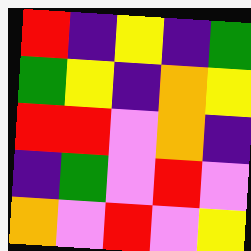[["red", "indigo", "yellow", "indigo", "green"], ["green", "yellow", "indigo", "orange", "yellow"], ["red", "red", "violet", "orange", "indigo"], ["indigo", "green", "violet", "red", "violet"], ["orange", "violet", "red", "violet", "yellow"]]